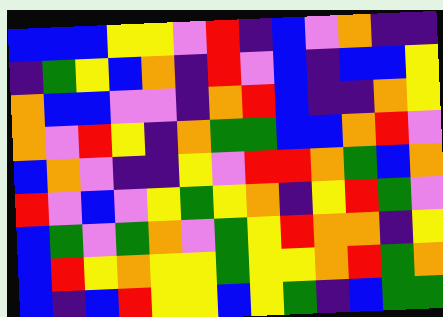[["blue", "blue", "blue", "yellow", "yellow", "violet", "red", "indigo", "blue", "violet", "orange", "indigo", "indigo"], ["indigo", "green", "yellow", "blue", "orange", "indigo", "red", "violet", "blue", "indigo", "blue", "blue", "yellow"], ["orange", "blue", "blue", "violet", "violet", "indigo", "orange", "red", "blue", "indigo", "indigo", "orange", "yellow"], ["orange", "violet", "red", "yellow", "indigo", "orange", "green", "green", "blue", "blue", "orange", "red", "violet"], ["blue", "orange", "violet", "indigo", "indigo", "yellow", "violet", "red", "red", "orange", "green", "blue", "orange"], ["red", "violet", "blue", "violet", "yellow", "green", "yellow", "orange", "indigo", "yellow", "red", "green", "violet"], ["blue", "green", "violet", "green", "orange", "violet", "green", "yellow", "red", "orange", "orange", "indigo", "yellow"], ["blue", "red", "yellow", "orange", "yellow", "yellow", "green", "yellow", "yellow", "orange", "red", "green", "orange"], ["blue", "indigo", "blue", "red", "yellow", "yellow", "blue", "yellow", "green", "indigo", "blue", "green", "green"]]